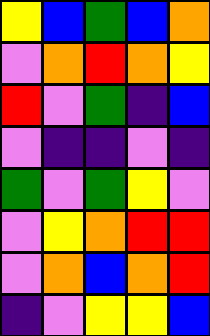[["yellow", "blue", "green", "blue", "orange"], ["violet", "orange", "red", "orange", "yellow"], ["red", "violet", "green", "indigo", "blue"], ["violet", "indigo", "indigo", "violet", "indigo"], ["green", "violet", "green", "yellow", "violet"], ["violet", "yellow", "orange", "red", "red"], ["violet", "orange", "blue", "orange", "red"], ["indigo", "violet", "yellow", "yellow", "blue"]]